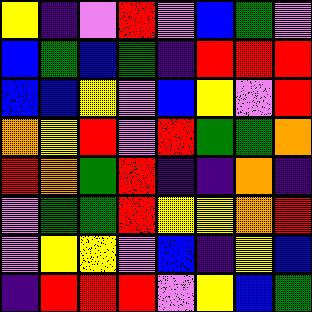[["yellow", "indigo", "violet", "red", "violet", "blue", "green", "violet"], ["blue", "green", "blue", "green", "indigo", "red", "red", "red"], ["blue", "blue", "yellow", "violet", "blue", "yellow", "violet", "red"], ["orange", "yellow", "red", "violet", "red", "green", "green", "orange"], ["red", "orange", "green", "red", "indigo", "indigo", "orange", "indigo"], ["violet", "green", "green", "red", "yellow", "yellow", "orange", "red"], ["violet", "yellow", "yellow", "violet", "blue", "indigo", "yellow", "blue"], ["indigo", "red", "red", "red", "violet", "yellow", "blue", "green"]]